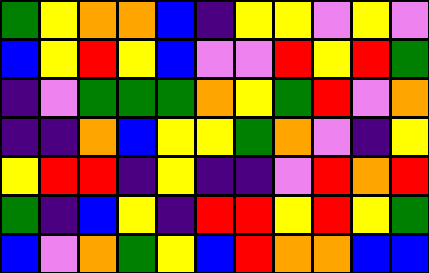[["green", "yellow", "orange", "orange", "blue", "indigo", "yellow", "yellow", "violet", "yellow", "violet"], ["blue", "yellow", "red", "yellow", "blue", "violet", "violet", "red", "yellow", "red", "green"], ["indigo", "violet", "green", "green", "green", "orange", "yellow", "green", "red", "violet", "orange"], ["indigo", "indigo", "orange", "blue", "yellow", "yellow", "green", "orange", "violet", "indigo", "yellow"], ["yellow", "red", "red", "indigo", "yellow", "indigo", "indigo", "violet", "red", "orange", "red"], ["green", "indigo", "blue", "yellow", "indigo", "red", "red", "yellow", "red", "yellow", "green"], ["blue", "violet", "orange", "green", "yellow", "blue", "red", "orange", "orange", "blue", "blue"]]